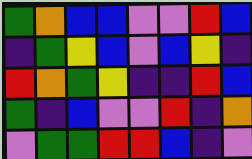[["green", "orange", "blue", "blue", "violet", "violet", "red", "blue"], ["indigo", "green", "yellow", "blue", "violet", "blue", "yellow", "indigo"], ["red", "orange", "green", "yellow", "indigo", "indigo", "red", "blue"], ["green", "indigo", "blue", "violet", "violet", "red", "indigo", "orange"], ["violet", "green", "green", "red", "red", "blue", "indigo", "violet"]]